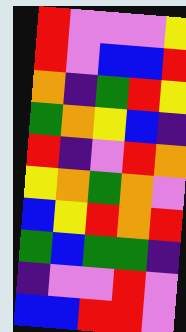[["red", "violet", "violet", "violet", "yellow"], ["red", "violet", "blue", "blue", "red"], ["orange", "indigo", "green", "red", "yellow"], ["green", "orange", "yellow", "blue", "indigo"], ["red", "indigo", "violet", "red", "orange"], ["yellow", "orange", "green", "orange", "violet"], ["blue", "yellow", "red", "orange", "red"], ["green", "blue", "green", "green", "indigo"], ["indigo", "violet", "violet", "red", "violet"], ["blue", "blue", "red", "red", "violet"]]